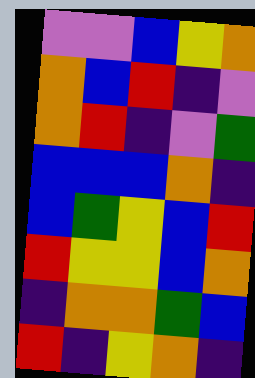[["violet", "violet", "blue", "yellow", "orange"], ["orange", "blue", "red", "indigo", "violet"], ["orange", "red", "indigo", "violet", "green"], ["blue", "blue", "blue", "orange", "indigo"], ["blue", "green", "yellow", "blue", "red"], ["red", "yellow", "yellow", "blue", "orange"], ["indigo", "orange", "orange", "green", "blue"], ["red", "indigo", "yellow", "orange", "indigo"]]